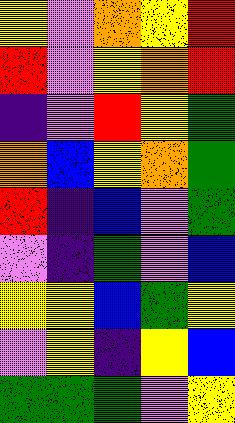[["yellow", "violet", "orange", "yellow", "red"], ["red", "violet", "yellow", "orange", "red"], ["indigo", "violet", "red", "yellow", "green"], ["orange", "blue", "yellow", "orange", "green"], ["red", "indigo", "blue", "violet", "green"], ["violet", "indigo", "green", "violet", "blue"], ["yellow", "yellow", "blue", "green", "yellow"], ["violet", "yellow", "indigo", "yellow", "blue"], ["green", "green", "green", "violet", "yellow"]]